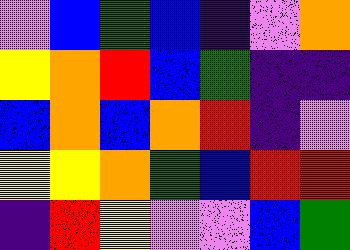[["violet", "blue", "green", "blue", "indigo", "violet", "orange"], ["yellow", "orange", "red", "blue", "green", "indigo", "indigo"], ["blue", "orange", "blue", "orange", "red", "indigo", "violet"], ["yellow", "yellow", "orange", "green", "blue", "red", "red"], ["indigo", "red", "yellow", "violet", "violet", "blue", "green"]]